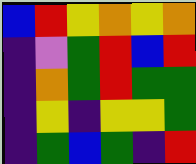[["blue", "red", "yellow", "orange", "yellow", "orange"], ["indigo", "violet", "green", "red", "blue", "red"], ["indigo", "orange", "green", "red", "green", "green"], ["indigo", "yellow", "indigo", "yellow", "yellow", "green"], ["indigo", "green", "blue", "green", "indigo", "red"]]